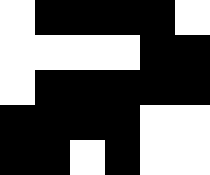[["white", "black", "black", "black", "black", "white"], ["white", "white", "white", "white", "black", "black"], ["white", "black", "black", "black", "black", "black"], ["black", "black", "black", "black", "white", "white"], ["black", "black", "white", "black", "white", "white"]]